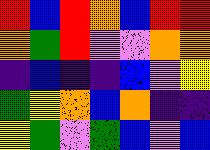[["red", "blue", "red", "orange", "blue", "red", "red"], ["orange", "green", "red", "violet", "violet", "orange", "orange"], ["indigo", "blue", "indigo", "indigo", "blue", "violet", "yellow"], ["green", "yellow", "orange", "blue", "orange", "indigo", "indigo"], ["yellow", "green", "violet", "green", "blue", "violet", "blue"]]